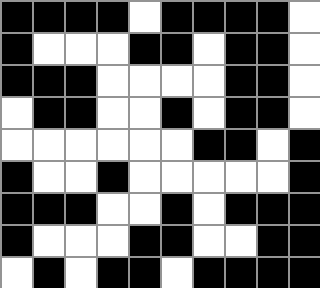[["black", "black", "black", "black", "white", "black", "black", "black", "black", "white"], ["black", "white", "white", "white", "black", "black", "white", "black", "black", "white"], ["black", "black", "black", "white", "white", "white", "white", "black", "black", "white"], ["white", "black", "black", "white", "white", "black", "white", "black", "black", "white"], ["white", "white", "white", "white", "white", "white", "black", "black", "white", "black"], ["black", "white", "white", "black", "white", "white", "white", "white", "white", "black"], ["black", "black", "black", "white", "white", "black", "white", "black", "black", "black"], ["black", "white", "white", "white", "black", "black", "white", "white", "black", "black"], ["white", "black", "white", "black", "black", "white", "black", "black", "black", "black"]]